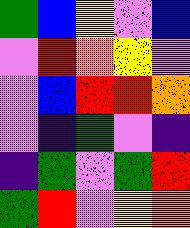[["green", "blue", "yellow", "violet", "blue"], ["violet", "red", "orange", "yellow", "violet"], ["violet", "blue", "red", "red", "orange"], ["violet", "indigo", "green", "violet", "indigo"], ["indigo", "green", "violet", "green", "red"], ["green", "red", "violet", "yellow", "orange"]]